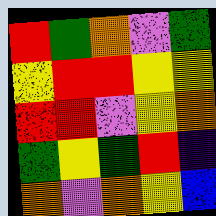[["red", "green", "orange", "violet", "green"], ["yellow", "red", "red", "yellow", "yellow"], ["red", "red", "violet", "yellow", "orange"], ["green", "yellow", "green", "red", "indigo"], ["orange", "violet", "orange", "yellow", "blue"]]